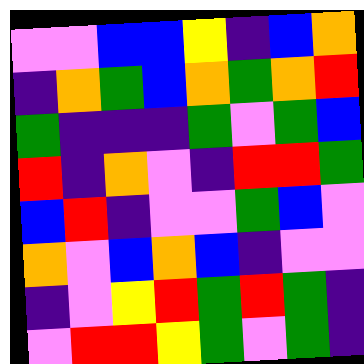[["violet", "violet", "blue", "blue", "yellow", "indigo", "blue", "orange"], ["indigo", "orange", "green", "blue", "orange", "green", "orange", "red"], ["green", "indigo", "indigo", "indigo", "green", "violet", "green", "blue"], ["red", "indigo", "orange", "violet", "indigo", "red", "red", "green"], ["blue", "red", "indigo", "violet", "violet", "green", "blue", "violet"], ["orange", "violet", "blue", "orange", "blue", "indigo", "violet", "violet"], ["indigo", "violet", "yellow", "red", "green", "red", "green", "indigo"], ["violet", "red", "red", "yellow", "green", "violet", "green", "indigo"]]